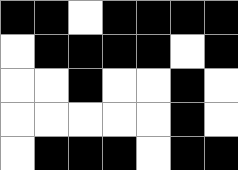[["black", "black", "white", "black", "black", "black", "black"], ["white", "black", "black", "black", "black", "white", "black"], ["white", "white", "black", "white", "white", "black", "white"], ["white", "white", "white", "white", "white", "black", "white"], ["white", "black", "black", "black", "white", "black", "black"]]